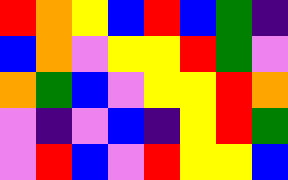[["red", "orange", "yellow", "blue", "red", "blue", "green", "indigo"], ["blue", "orange", "violet", "yellow", "yellow", "red", "green", "violet"], ["orange", "green", "blue", "violet", "yellow", "yellow", "red", "orange"], ["violet", "indigo", "violet", "blue", "indigo", "yellow", "red", "green"], ["violet", "red", "blue", "violet", "red", "yellow", "yellow", "blue"]]